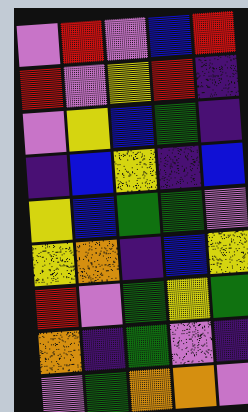[["violet", "red", "violet", "blue", "red"], ["red", "violet", "yellow", "red", "indigo"], ["violet", "yellow", "blue", "green", "indigo"], ["indigo", "blue", "yellow", "indigo", "blue"], ["yellow", "blue", "green", "green", "violet"], ["yellow", "orange", "indigo", "blue", "yellow"], ["red", "violet", "green", "yellow", "green"], ["orange", "indigo", "green", "violet", "indigo"], ["violet", "green", "orange", "orange", "violet"]]